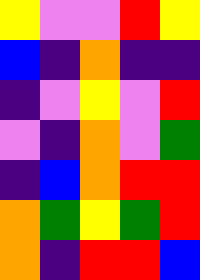[["yellow", "violet", "violet", "red", "yellow"], ["blue", "indigo", "orange", "indigo", "indigo"], ["indigo", "violet", "yellow", "violet", "red"], ["violet", "indigo", "orange", "violet", "green"], ["indigo", "blue", "orange", "red", "red"], ["orange", "green", "yellow", "green", "red"], ["orange", "indigo", "red", "red", "blue"]]